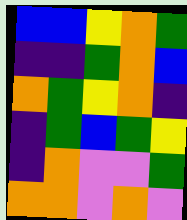[["blue", "blue", "yellow", "orange", "green"], ["indigo", "indigo", "green", "orange", "blue"], ["orange", "green", "yellow", "orange", "indigo"], ["indigo", "green", "blue", "green", "yellow"], ["indigo", "orange", "violet", "violet", "green"], ["orange", "orange", "violet", "orange", "violet"]]